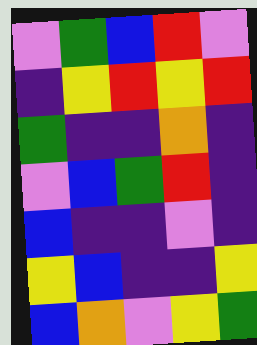[["violet", "green", "blue", "red", "violet"], ["indigo", "yellow", "red", "yellow", "red"], ["green", "indigo", "indigo", "orange", "indigo"], ["violet", "blue", "green", "red", "indigo"], ["blue", "indigo", "indigo", "violet", "indigo"], ["yellow", "blue", "indigo", "indigo", "yellow"], ["blue", "orange", "violet", "yellow", "green"]]